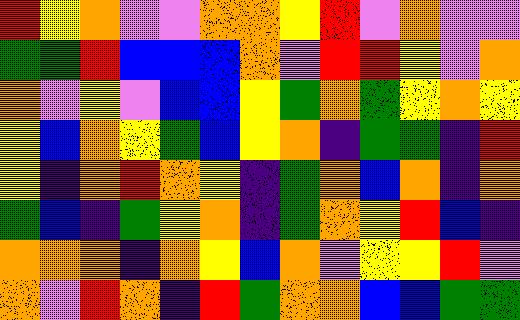[["red", "yellow", "orange", "violet", "violet", "orange", "orange", "yellow", "red", "violet", "orange", "violet", "violet"], ["green", "green", "red", "blue", "blue", "blue", "orange", "violet", "red", "red", "yellow", "violet", "orange"], ["orange", "violet", "yellow", "violet", "blue", "blue", "yellow", "green", "orange", "green", "yellow", "orange", "yellow"], ["yellow", "blue", "orange", "yellow", "green", "blue", "yellow", "orange", "indigo", "green", "green", "indigo", "red"], ["yellow", "indigo", "orange", "red", "orange", "yellow", "indigo", "green", "orange", "blue", "orange", "indigo", "orange"], ["green", "blue", "indigo", "green", "yellow", "orange", "indigo", "green", "orange", "yellow", "red", "blue", "indigo"], ["orange", "orange", "orange", "indigo", "orange", "yellow", "blue", "orange", "violet", "yellow", "yellow", "red", "violet"], ["orange", "violet", "red", "orange", "indigo", "red", "green", "orange", "orange", "blue", "blue", "green", "green"]]